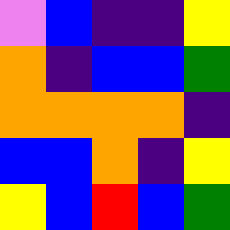[["violet", "blue", "indigo", "indigo", "yellow"], ["orange", "indigo", "blue", "blue", "green"], ["orange", "orange", "orange", "orange", "indigo"], ["blue", "blue", "orange", "indigo", "yellow"], ["yellow", "blue", "red", "blue", "green"]]